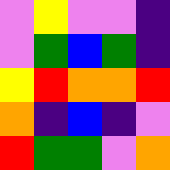[["violet", "yellow", "violet", "violet", "indigo"], ["violet", "green", "blue", "green", "indigo"], ["yellow", "red", "orange", "orange", "red"], ["orange", "indigo", "blue", "indigo", "violet"], ["red", "green", "green", "violet", "orange"]]